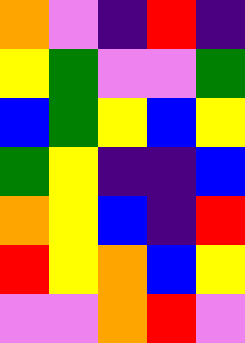[["orange", "violet", "indigo", "red", "indigo"], ["yellow", "green", "violet", "violet", "green"], ["blue", "green", "yellow", "blue", "yellow"], ["green", "yellow", "indigo", "indigo", "blue"], ["orange", "yellow", "blue", "indigo", "red"], ["red", "yellow", "orange", "blue", "yellow"], ["violet", "violet", "orange", "red", "violet"]]